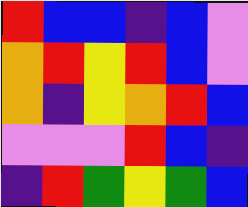[["red", "blue", "blue", "indigo", "blue", "violet"], ["orange", "red", "yellow", "red", "blue", "violet"], ["orange", "indigo", "yellow", "orange", "red", "blue"], ["violet", "violet", "violet", "red", "blue", "indigo"], ["indigo", "red", "green", "yellow", "green", "blue"]]